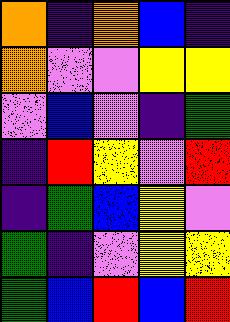[["orange", "indigo", "orange", "blue", "indigo"], ["orange", "violet", "violet", "yellow", "yellow"], ["violet", "blue", "violet", "indigo", "green"], ["indigo", "red", "yellow", "violet", "red"], ["indigo", "green", "blue", "yellow", "violet"], ["green", "indigo", "violet", "yellow", "yellow"], ["green", "blue", "red", "blue", "red"]]